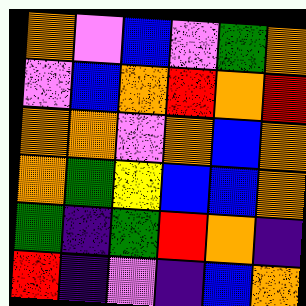[["orange", "violet", "blue", "violet", "green", "orange"], ["violet", "blue", "orange", "red", "orange", "red"], ["orange", "orange", "violet", "orange", "blue", "orange"], ["orange", "green", "yellow", "blue", "blue", "orange"], ["green", "indigo", "green", "red", "orange", "indigo"], ["red", "indigo", "violet", "indigo", "blue", "orange"]]